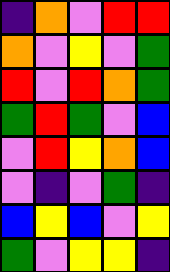[["indigo", "orange", "violet", "red", "red"], ["orange", "violet", "yellow", "violet", "green"], ["red", "violet", "red", "orange", "green"], ["green", "red", "green", "violet", "blue"], ["violet", "red", "yellow", "orange", "blue"], ["violet", "indigo", "violet", "green", "indigo"], ["blue", "yellow", "blue", "violet", "yellow"], ["green", "violet", "yellow", "yellow", "indigo"]]